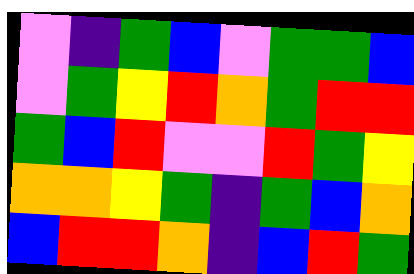[["violet", "indigo", "green", "blue", "violet", "green", "green", "blue"], ["violet", "green", "yellow", "red", "orange", "green", "red", "red"], ["green", "blue", "red", "violet", "violet", "red", "green", "yellow"], ["orange", "orange", "yellow", "green", "indigo", "green", "blue", "orange"], ["blue", "red", "red", "orange", "indigo", "blue", "red", "green"]]